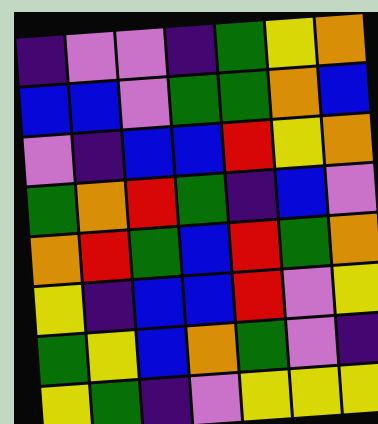[["indigo", "violet", "violet", "indigo", "green", "yellow", "orange"], ["blue", "blue", "violet", "green", "green", "orange", "blue"], ["violet", "indigo", "blue", "blue", "red", "yellow", "orange"], ["green", "orange", "red", "green", "indigo", "blue", "violet"], ["orange", "red", "green", "blue", "red", "green", "orange"], ["yellow", "indigo", "blue", "blue", "red", "violet", "yellow"], ["green", "yellow", "blue", "orange", "green", "violet", "indigo"], ["yellow", "green", "indigo", "violet", "yellow", "yellow", "yellow"]]